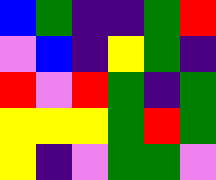[["blue", "green", "indigo", "indigo", "green", "red"], ["violet", "blue", "indigo", "yellow", "green", "indigo"], ["red", "violet", "red", "green", "indigo", "green"], ["yellow", "yellow", "yellow", "green", "red", "green"], ["yellow", "indigo", "violet", "green", "green", "violet"]]